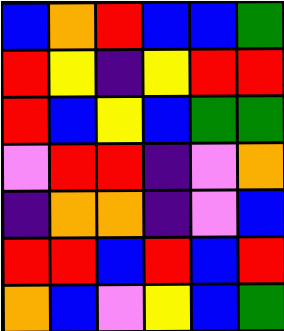[["blue", "orange", "red", "blue", "blue", "green"], ["red", "yellow", "indigo", "yellow", "red", "red"], ["red", "blue", "yellow", "blue", "green", "green"], ["violet", "red", "red", "indigo", "violet", "orange"], ["indigo", "orange", "orange", "indigo", "violet", "blue"], ["red", "red", "blue", "red", "blue", "red"], ["orange", "blue", "violet", "yellow", "blue", "green"]]